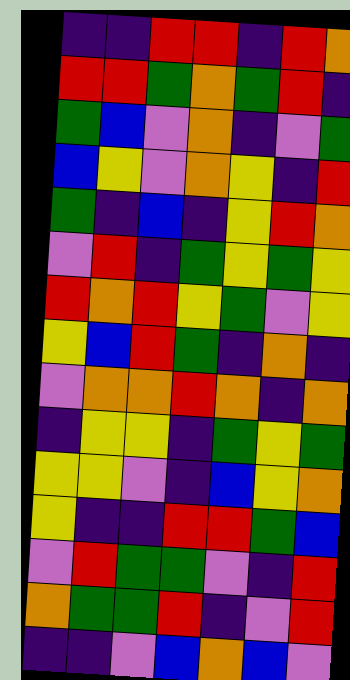[["indigo", "indigo", "red", "red", "indigo", "red", "orange"], ["red", "red", "green", "orange", "green", "red", "indigo"], ["green", "blue", "violet", "orange", "indigo", "violet", "green"], ["blue", "yellow", "violet", "orange", "yellow", "indigo", "red"], ["green", "indigo", "blue", "indigo", "yellow", "red", "orange"], ["violet", "red", "indigo", "green", "yellow", "green", "yellow"], ["red", "orange", "red", "yellow", "green", "violet", "yellow"], ["yellow", "blue", "red", "green", "indigo", "orange", "indigo"], ["violet", "orange", "orange", "red", "orange", "indigo", "orange"], ["indigo", "yellow", "yellow", "indigo", "green", "yellow", "green"], ["yellow", "yellow", "violet", "indigo", "blue", "yellow", "orange"], ["yellow", "indigo", "indigo", "red", "red", "green", "blue"], ["violet", "red", "green", "green", "violet", "indigo", "red"], ["orange", "green", "green", "red", "indigo", "violet", "red"], ["indigo", "indigo", "violet", "blue", "orange", "blue", "violet"]]